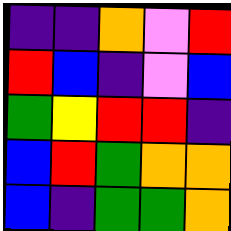[["indigo", "indigo", "orange", "violet", "red"], ["red", "blue", "indigo", "violet", "blue"], ["green", "yellow", "red", "red", "indigo"], ["blue", "red", "green", "orange", "orange"], ["blue", "indigo", "green", "green", "orange"]]